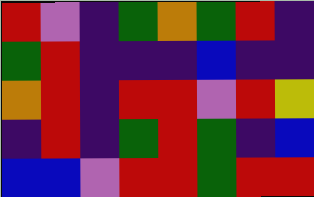[["red", "violet", "indigo", "green", "orange", "green", "red", "indigo"], ["green", "red", "indigo", "indigo", "indigo", "blue", "indigo", "indigo"], ["orange", "red", "indigo", "red", "red", "violet", "red", "yellow"], ["indigo", "red", "indigo", "green", "red", "green", "indigo", "blue"], ["blue", "blue", "violet", "red", "red", "green", "red", "red"]]